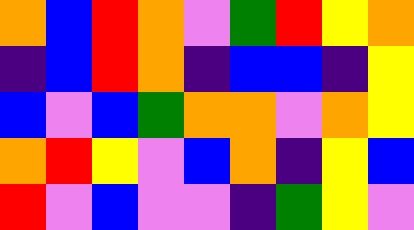[["orange", "blue", "red", "orange", "violet", "green", "red", "yellow", "orange"], ["indigo", "blue", "red", "orange", "indigo", "blue", "blue", "indigo", "yellow"], ["blue", "violet", "blue", "green", "orange", "orange", "violet", "orange", "yellow"], ["orange", "red", "yellow", "violet", "blue", "orange", "indigo", "yellow", "blue"], ["red", "violet", "blue", "violet", "violet", "indigo", "green", "yellow", "violet"]]